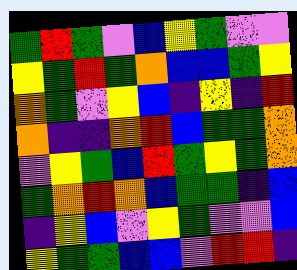[["green", "red", "green", "violet", "blue", "yellow", "green", "violet", "violet"], ["yellow", "green", "red", "green", "orange", "blue", "blue", "green", "yellow"], ["orange", "green", "violet", "yellow", "blue", "indigo", "yellow", "indigo", "red"], ["orange", "indigo", "indigo", "orange", "red", "blue", "green", "green", "orange"], ["violet", "yellow", "green", "blue", "red", "green", "yellow", "green", "orange"], ["green", "orange", "red", "orange", "blue", "green", "green", "indigo", "blue"], ["indigo", "yellow", "blue", "violet", "yellow", "green", "violet", "violet", "blue"], ["yellow", "green", "green", "blue", "blue", "violet", "red", "red", "indigo"]]